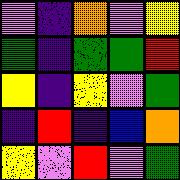[["violet", "indigo", "orange", "violet", "yellow"], ["green", "indigo", "green", "green", "red"], ["yellow", "indigo", "yellow", "violet", "green"], ["indigo", "red", "indigo", "blue", "orange"], ["yellow", "violet", "red", "violet", "green"]]